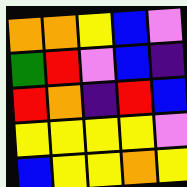[["orange", "orange", "yellow", "blue", "violet"], ["green", "red", "violet", "blue", "indigo"], ["red", "orange", "indigo", "red", "blue"], ["yellow", "yellow", "yellow", "yellow", "violet"], ["blue", "yellow", "yellow", "orange", "yellow"]]